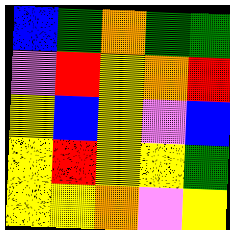[["blue", "green", "orange", "green", "green"], ["violet", "red", "yellow", "orange", "red"], ["yellow", "blue", "yellow", "violet", "blue"], ["yellow", "red", "yellow", "yellow", "green"], ["yellow", "yellow", "orange", "violet", "yellow"]]